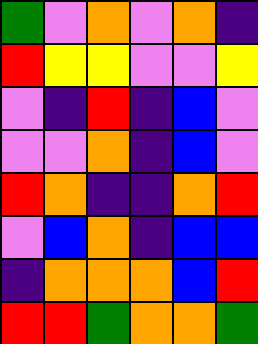[["green", "violet", "orange", "violet", "orange", "indigo"], ["red", "yellow", "yellow", "violet", "violet", "yellow"], ["violet", "indigo", "red", "indigo", "blue", "violet"], ["violet", "violet", "orange", "indigo", "blue", "violet"], ["red", "orange", "indigo", "indigo", "orange", "red"], ["violet", "blue", "orange", "indigo", "blue", "blue"], ["indigo", "orange", "orange", "orange", "blue", "red"], ["red", "red", "green", "orange", "orange", "green"]]